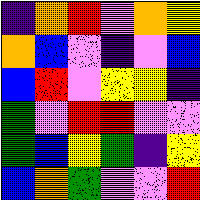[["indigo", "orange", "red", "violet", "orange", "yellow"], ["orange", "blue", "violet", "indigo", "violet", "blue"], ["blue", "red", "violet", "yellow", "yellow", "indigo"], ["green", "violet", "red", "red", "violet", "violet"], ["green", "blue", "yellow", "green", "indigo", "yellow"], ["blue", "orange", "green", "violet", "violet", "red"]]